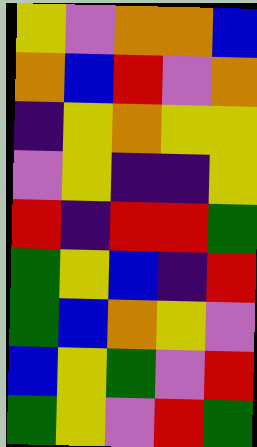[["yellow", "violet", "orange", "orange", "blue"], ["orange", "blue", "red", "violet", "orange"], ["indigo", "yellow", "orange", "yellow", "yellow"], ["violet", "yellow", "indigo", "indigo", "yellow"], ["red", "indigo", "red", "red", "green"], ["green", "yellow", "blue", "indigo", "red"], ["green", "blue", "orange", "yellow", "violet"], ["blue", "yellow", "green", "violet", "red"], ["green", "yellow", "violet", "red", "green"]]